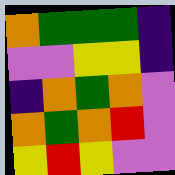[["orange", "green", "green", "green", "indigo"], ["violet", "violet", "yellow", "yellow", "indigo"], ["indigo", "orange", "green", "orange", "violet"], ["orange", "green", "orange", "red", "violet"], ["yellow", "red", "yellow", "violet", "violet"]]